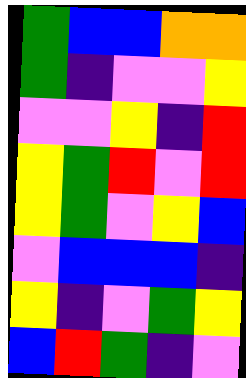[["green", "blue", "blue", "orange", "orange"], ["green", "indigo", "violet", "violet", "yellow"], ["violet", "violet", "yellow", "indigo", "red"], ["yellow", "green", "red", "violet", "red"], ["yellow", "green", "violet", "yellow", "blue"], ["violet", "blue", "blue", "blue", "indigo"], ["yellow", "indigo", "violet", "green", "yellow"], ["blue", "red", "green", "indigo", "violet"]]